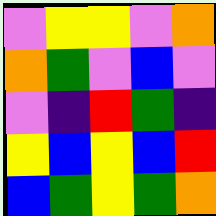[["violet", "yellow", "yellow", "violet", "orange"], ["orange", "green", "violet", "blue", "violet"], ["violet", "indigo", "red", "green", "indigo"], ["yellow", "blue", "yellow", "blue", "red"], ["blue", "green", "yellow", "green", "orange"]]